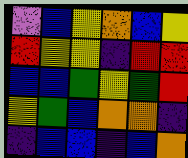[["violet", "blue", "yellow", "orange", "blue", "yellow"], ["red", "yellow", "yellow", "indigo", "red", "red"], ["blue", "blue", "green", "yellow", "green", "red"], ["yellow", "green", "blue", "orange", "orange", "indigo"], ["indigo", "blue", "blue", "indigo", "blue", "orange"]]